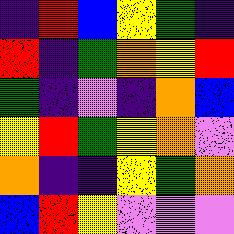[["indigo", "red", "blue", "yellow", "green", "indigo"], ["red", "indigo", "green", "orange", "yellow", "red"], ["green", "indigo", "violet", "indigo", "orange", "blue"], ["yellow", "red", "green", "yellow", "orange", "violet"], ["orange", "indigo", "indigo", "yellow", "green", "orange"], ["blue", "red", "yellow", "violet", "violet", "violet"]]